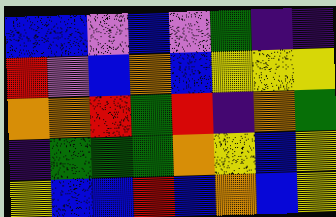[["blue", "blue", "violet", "blue", "violet", "green", "indigo", "indigo"], ["red", "violet", "blue", "orange", "blue", "yellow", "yellow", "yellow"], ["orange", "orange", "red", "green", "red", "indigo", "orange", "green"], ["indigo", "green", "green", "green", "orange", "yellow", "blue", "yellow"], ["yellow", "blue", "blue", "red", "blue", "orange", "blue", "yellow"]]